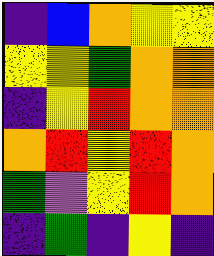[["indigo", "blue", "orange", "yellow", "yellow"], ["yellow", "yellow", "green", "orange", "orange"], ["indigo", "yellow", "red", "orange", "orange"], ["orange", "red", "yellow", "red", "orange"], ["green", "violet", "yellow", "red", "orange"], ["indigo", "green", "indigo", "yellow", "indigo"]]